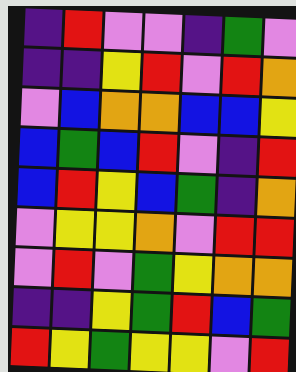[["indigo", "red", "violet", "violet", "indigo", "green", "violet"], ["indigo", "indigo", "yellow", "red", "violet", "red", "orange"], ["violet", "blue", "orange", "orange", "blue", "blue", "yellow"], ["blue", "green", "blue", "red", "violet", "indigo", "red"], ["blue", "red", "yellow", "blue", "green", "indigo", "orange"], ["violet", "yellow", "yellow", "orange", "violet", "red", "red"], ["violet", "red", "violet", "green", "yellow", "orange", "orange"], ["indigo", "indigo", "yellow", "green", "red", "blue", "green"], ["red", "yellow", "green", "yellow", "yellow", "violet", "red"]]